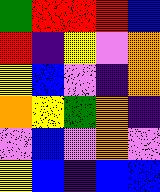[["green", "red", "red", "red", "blue"], ["red", "indigo", "yellow", "violet", "orange"], ["yellow", "blue", "violet", "indigo", "orange"], ["orange", "yellow", "green", "orange", "indigo"], ["violet", "blue", "violet", "orange", "violet"], ["yellow", "blue", "indigo", "blue", "blue"]]